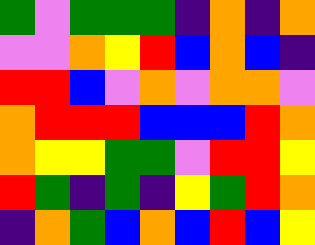[["green", "violet", "green", "green", "green", "indigo", "orange", "indigo", "orange"], ["violet", "violet", "orange", "yellow", "red", "blue", "orange", "blue", "indigo"], ["red", "red", "blue", "violet", "orange", "violet", "orange", "orange", "violet"], ["orange", "red", "red", "red", "blue", "blue", "blue", "red", "orange"], ["orange", "yellow", "yellow", "green", "green", "violet", "red", "red", "yellow"], ["red", "green", "indigo", "green", "indigo", "yellow", "green", "red", "orange"], ["indigo", "orange", "green", "blue", "orange", "blue", "red", "blue", "yellow"]]